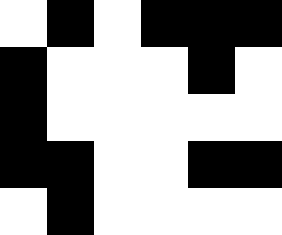[["white", "black", "white", "black", "black", "black"], ["black", "white", "white", "white", "black", "white"], ["black", "white", "white", "white", "white", "white"], ["black", "black", "white", "white", "black", "black"], ["white", "black", "white", "white", "white", "white"]]